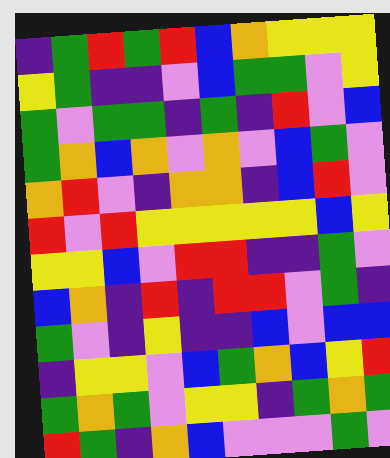[["indigo", "green", "red", "green", "red", "blue", "orange", "yellow", "yellow", "yellow"], ["yellow", "green", "indigo", "indigo", "violet", "blue", "green", "green", "violet", "yellow"], ["green", "violet", "green", "green", "indigo", "green", "indigo", "red", "violet", "blue"], ["green", "orange", "blue", "orange", "violet", "orange", "violet", "blue", "green", "violet"], ["orange", "red", "violet", "indigo", "orange", "orange", "indigo", "blue", "red", "violet"], ["red", "violet", "red", "yellow", "yellow", "yellow", "yellow", "yellow", "blue", "yellow"], ["yellow", "yellow", "blue", "violet", "red", "red", "indigo", "indigo", "green", "violet"], ["blue", "orange", "indigo", "red", "indigo", "red", "red", "violet", "green", "indigo"], ["green", "violet", "indigo", "yellow", "indigo", "indigo", "blue", "violet", "blue", "blue"], ["indigo", "yellow", "yellow", "violet", "blue", "green", "orange", "blue", "yellow", "red"], ["green", "orange", "green", "violet", "yellow", "yellow", "indigo", "green", "orange", "green"], ["red", "green", "indigo", "orange", "blue", "violet", "violet", "violet", "green", "violet"]]